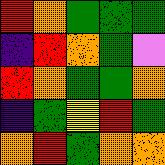[["red", "orange", "green", "green", "green"], ["indigo", "red", "orange", "green", "violet"], ["red", "orange", "green", "green", "orange"], ["indigo", "green", "yellow", "red", "green"], ["orange", "red", "green", "orange", "orange"]]